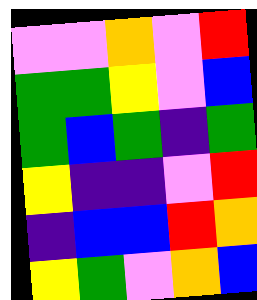[["violet", "violet", "orange", "violet", "red"], ["green", "green", "yellow", "violet", "blue"], ["green", "blue", "green", "indigo", "green"], ["yellow", "indigo", "indigo", "violet", "red"], ["indigo", "blue", "blue", "red", "orange"], ["yellow", "green", "violet", "orange", "blue"]]